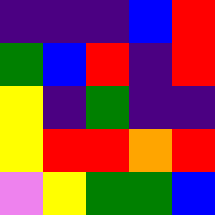[["indigo", "indigo", "indigo", "blue", "red"], ["green", "blue", "red", "indigo", "red"], ["yellow", "indigo", "green", "indigo", "indigo"], ["yellow", "red", "red", "orange", "red"], ["violet", "yellow", "green", "green", "blue"]]